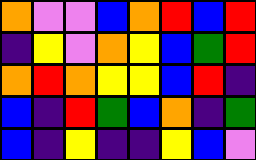[["orange", "violet", "violet", "blue", "orange", "red", "blue", "red"], ["indigo", "yellow", "violet", "orange", "yellow", "blue", "green", "red"], ["orange", "red", "orange", "yellow", "yellow", "blue", "red", "indigo"], ["blue", "indigo", "red", "green", "blue", "orange", "indigo", "green"], ["blue", "indigo", "yellow", "indigo", "indigo", "yellow", "blue", "violet"]]